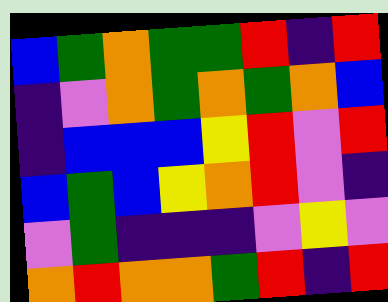[["blue", "green", "orange", "green", "green", "red", "indigo", "red"], ["indigo", "violet", "orange", "green", "orange", "green", "orange", "blue"], ["indigo", "blue", "blue", "blue", "yellow", "red", "violet", "red"], ["blue", "green", "blue", "yellow", "orange", "red", "violet", "indigo"], ["violet", "green", "indigo", "indigo", "indigo", "violet", "yellow", "violet"], ["orange", "red", "orange", "orange", "green", "red", "indigo", "red"]]